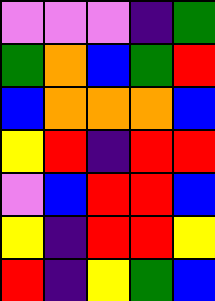[["violet", "violet", "violet", "indigo", "green"], ["green", "orange", "blue", "green", "red"], ["blue", "orange", "orange", "orange", "blue"], ["yellow", "red", "indigo", "red", "red"], ["violet", "blue", "red", "red", "blue"], ["yellow", "indigo", "red", "red", "yellow"], ["red", "indigo", "yellow", "green", "blue"]]